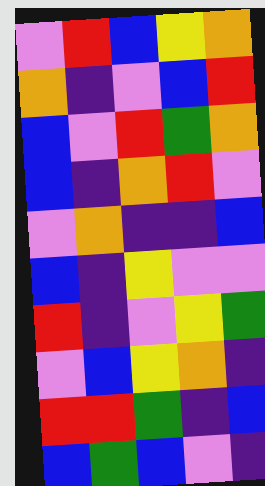[["violet", "red", "blue", "yellow", "orange"], ["orange", "indigo", "violet", "blue", "red"], ["blue", "violet", "red", "green", "orange"], ["blue", "indigo", "orange", "red", "violet"], ["violet", "orange", "indigo", "indigo", "blue"], ["blue", "indigo", "yellow", "violet", "violet"], ["red", "indigo", "violet", "yellow", "green"], ["violet", "blue", "yellow", "orange", "indigo"], ["red", "red", "green", "indigo", "blue"], ["blue", "green", "blue", "violet", "indigo"]]